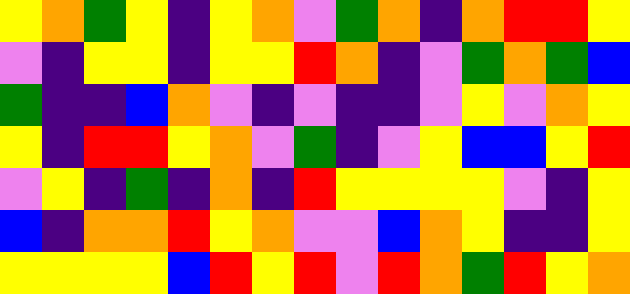[["yellow", "orange", "green", "yellow", "indigo", "yellow", "orange", "violet", "green", "orange", "indigo", "orange", "red", "red", "yellow"], ["violet", "indigo", "yellow", "yellow", "indigo", "yellow", "yellow", "red", "orange", "indigo", "violet", "green", "orange", "green", "blue"], ["green", "indigo", "indigo", "blue", "orange", "violet", "indigo", "violet", "indigo", "indigo", "violet", "yellow", "violet", "orange", "yellow"], ["yellow", "indigo", "red", "red", "yellow", "orange", "violet", "green", "indigo", "violet", "yellow", "blue", "blue", "yellow", "red"], ["violet", "yellow", "indigo", "green", "indigo", "orange", "indigo", "red", "yellow", "yellow", "yellow", "yellow", "violet", "indigo", "yellow"], ["blue", "indigo", "orange", "orange", "red", "yellow", "orange", "violet", "violet", "blue", "orange", "yellow", "indigo", "indigo", "yellow"], ["yellow", "yellow", "yellow", "yellow", "blue", "red", "yellow", "red", "violet", "red", "orange", "green", "red", "yellow", "orange"]]